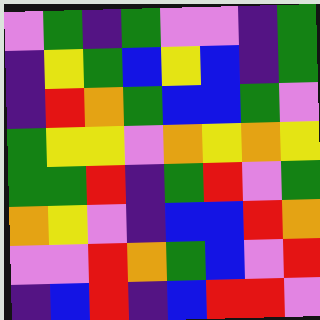[["violet", "green", "indigo", "green", "violet", "violet", "indigo", "green"], ["indigo", "yellow", "green", "blue", "yellow", "blue", "indigo", "green"], ["indigo", "red", "orange", "green", "blue", "blue", "green", "violet"], ["green", "yellow", "yellow", "violet", "orange", "yellow", "orange", "yellow"], ["green", "green", "red", "indigo", "green", "red", "violet", "green"], ["orange", "yellow", "violet", "indigo", "blue", "blue", "red", "orange"], ["violet", "violet", "red", "orange", "green", "blue", "violet", "red"], ["indigo", "blue", "red", "indigo", "blue", "red", "red", "violet"]]